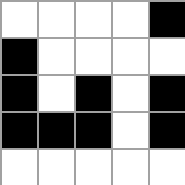[["white", "white", "white", "white", "black"], ["black", "white", "white", "white", "white"], ["black", "white", "black", "white", "black"], ["black", "black", "black", "white", "black"], ["white", "white", "white", "white", "white"]]